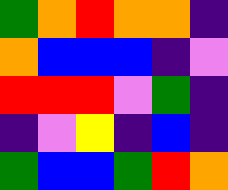[["green", "orange", "red", "orange", "orange", "indigo"], ["orange", "blue", "blue", "blue", "indigo", "violet"], ["red", "red", "red", "violet", "green", "indigo"], ["indigo", "violet", "yellow", "indigo", "blue", "indigo"], ["green", "blue", "blue", "green", "red", "orange"]]